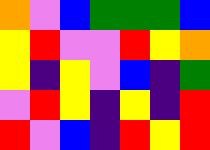[["orange", "violet", "blue", "green", "green", "green", "blue"], ["yellow", "red", "violet", "violet", "red", "yellow", "orange"], ["yellow", "indigo", "yellow", "violet", "blue", "indigo", "green"], ["violet", "red", "yellow", "indigo", "yellow", "indigo", "red"], ["red", "violet", "blue", "indigo", "red", "yellow", "red"]]